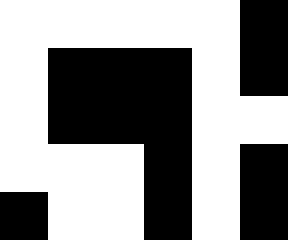[["white", "white", "white", "white", "white", "black"], ["white", "black", "black", "black", "white", "black"], ["white", "black", "black", "black", "white", "white"], ["white", "white", "white", "black", "white", "black"], ["black", "white", "white", "black", "white", "black"]]